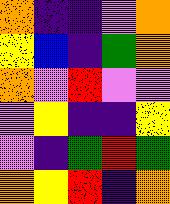[["orange", "indigo", "indigo", "violet", "orange"], ["yellow", "blue", "indigo", "green", "orange"], ["orange", "violet", "red", "violet", "violet"], ["violet", "yellow", "indigo", "indigo", "yellow"], ["violet", "indigo", "green", "red", "green"], ["orange", "yellow", "red", "indigo", "orange"]]